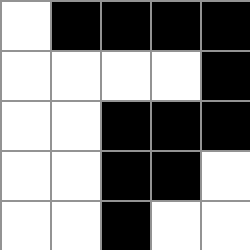[["white", "black", "black", "black", "black"], ["white", "white", "white", "white", "black"], ["white", "white", "black", "black", "black"], ["white", "white", "black", "black", "white"], ["white", "white", "black", "white", "white"]]